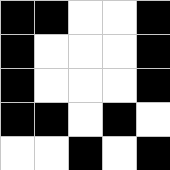[["black", "black", "white", "white", "black"], ["black", "white", "white", "white", "black"], ["black", "white", "white", "white", "black"], ["black", "black", "white", "black", "white"], ["white", "white", "black", "white", "black"]]